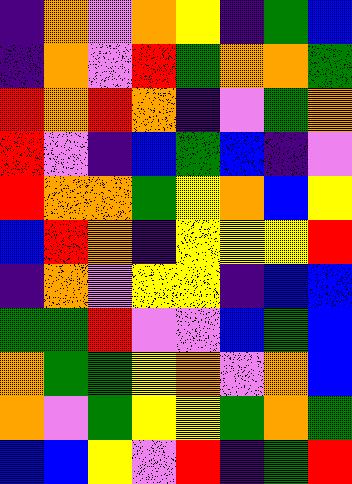[["indigo", "orange", "violet", "orange", "yellow", "indigo", "green", "blue"], ["indigo", "orange", "violet", "red", "green", "orange", "orange", "green"], ["red", "orange", "red", "orange", "indigo", "violet", "green", "orange"], ["red", "violet", "indigo", "blue", "green", "blue", "indigo", "violet"], ["red", "orange", "orange", "green", "yellow", "orange", "blue", "yellow"], ["blue", "red", "orange", "indigo", "yellow", "yellow", "yellow", "red"], ["indigo", "orange", "violet", "yellow", "yellow", "indigo", "blue", "blue"], ["green", "green", "red", "violet", "violet", "blue", "green", "blue"], ["orange", "green", "green", "yellow", "orange", "violet", "orange", "blue"], ["orange", "violet", "green", "yellow", "yellow", "green", "orange", "green"], ["blue", "blue", "yellow", "violet", "red", "indigo", "green", "red"]]